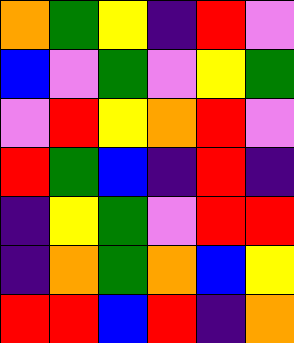[["orange", "green", "yellow", "indigo", "red", "violet"], ["blue", "violet", "green", "violet", "yellow", "green"], ["violet", "red", "yellow", "orange", "red", "violet"], ["red", "green", "blue", "indigo", "red", "indigo"], ["indigo", "yellow", "green", "violet", "red", "red"], ["indigo", "orange", "green", "orange", "blue", "yellow"], ["red", "red", "blue", "red", "indigo", "orange"]]